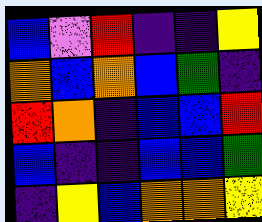[["blue", "violet", "red", "indigo", "indigo", "yellow"], ["orange", "blue", "orange", "blue", "green", "indigo"], ["red", "orange", "indigo", "blue", "blue", "red"], ["blue", "indigo", "indigo", "blue", "blue", "green"], ["indigo", "yellow", "blue", "orange", "orange", "yellow"]]